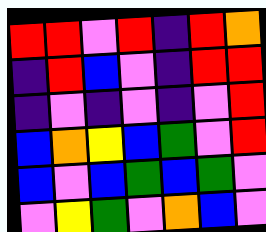[["red", "red", "violet", "red", "indigo", "red", "orange"], ["indigo", "red", "blue", "violet", "indigo", "red", "red"], ["indigo", "violet", "indigo", "violet", "indigo", "violet", "red"], ["blue", "orange", "yellow", "blue", "green", "violet", "red"], ["blue", "violet", "blue", "green", "blue", "green", "violet"], ["violet", "yellow", "green", "violet", "orange", "blue", "violet"]]